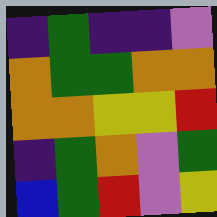[["indigo", "green", "indigo", "indigo", "violet"], ["orange", "green", "green", "orange", "orange"], ["orange", "orange", "yellow", "yellow", "red"], ["indigo", "green", "orange", "violet", "green"], ["blue", "green", "red", "violet", "yellow"]]